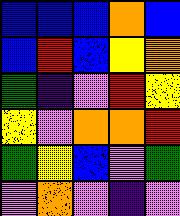[["blue", "blue", "blue", "orange", "blue"], ["blue", "red", "blue", "yellow", "orange"], ["green", "indigo", "violet", "red", "yellow"], ["yellow", "violet", "orange", "orange", "red"], ["green", "yellow", "blue", "violet", "green"], ["violet", "orange", "violet", "indigo", "violet"]]